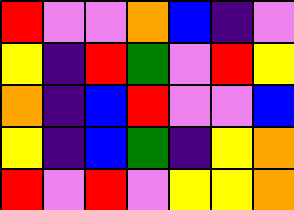[["red", "violet", "violet", "orange", "blue", "indigo", "violet"], ["yellow", "indigo", "red", "green", "violet", "red", "yellow"], ["orange", "indigo", "blue", "red", "violet", "violet", "blue"], ["yellow", "indigo", "blue", "green", "indigo", "yellow", "orange"], ["red", "violet", "red", "violet", "yellow", "yellow", "orange"]]